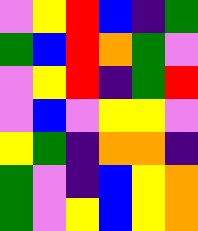[["violet", "yellow", "red", "blue", "indigo", "green"], ["green", "blue", "red", "orange", "green", "violet"], ["violet", "yellow", "red", "indigo", "green", "red"], ["violet", "blue", "violet", "yellow", "yellow", "violet"], ["yellow", "green", "indigo", "orange", "orange", "indigo"], ["green", "violet", "indigo", "blue", "yellow", "orange"], ["green", "violet", "yellow", "blue", "yellow", "orange"]]